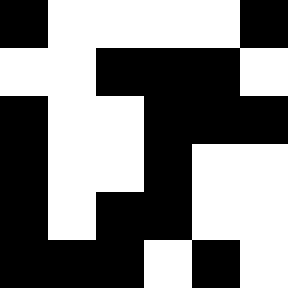[["black", "white", "white", "white", "white", "black"], ["white", "white", "black", "black", "black", "white"], ["black", "white", "white", "black", "black", "black"], ["black", "white", "white", "black", "white", "white"], ["black", "white", "black", "black", "white", "white"], ["black", "black", "black", "white", "black", "white"]]